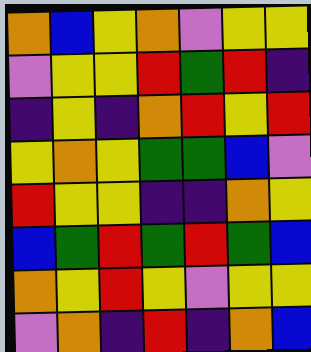[["orange", "blue", "yellow", "orange", "violet", "yellow", "yellow"], ["violet", "yellow", "yellow", "red", "green", "red", "indigo"], ["indigo", "yellow", "indigo", "orange", "red", "yellow", "red"], ["yellow", "orange", "yellow", "green", "green", "blue", "violet"], ["red", "yellow", "yellow", "indigo", "indigo", "orange", "yellow"], ["blue", "green", "red", "green", "red", "green", "blue"], ["orange", "yellow", "red", "yellow", "violet", "yellow", "yellow"], ["violet", "orange", "indigo", "red", "indigo", "orange", "blue"]]